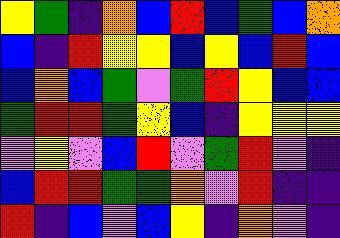[["yellow", "green", "indigo", "orange", "blue", "red", "blue", "green", "blue", "orange"], ["blue", "indigo", "red", "yellow", "yellow", "blue", "yellow", "blue", "red", "blue"], ["blue", "orange", "blue", "green", "violet", "green", "red", "yellow", "blue", "blue"], ["green", "red", "red", "green", "yellow", "blue", "indigo", "yellow", "yellow", "yellow"], ["violet", "yellow", "violet", "blue", "red", "violet", "green", "red", "violet", "indigo"], ["blue", "red", "red", "green", "green", "orange", "violet", "red", "indigo", "indigo"], ["red", "indigo", "blue", "violet", "blue", "yellow", "indigo", "orange", "violet", "indigo"]]